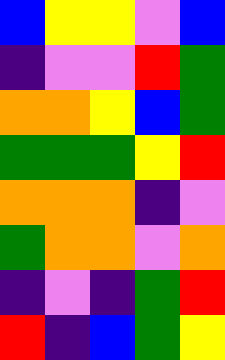[["blue", "yellow", "yellow", "violet", "blue"], ["indigo", "violet", "violet", "red", "green"], ["orange", "orange", "yellow", "blue", "green"], ["green", "green", "green", "yellow", "red"], ["orange", "orange", "orange", "indigo", "violet"], ["green", "orange", "orange", "violet", "orange"], ["indigo", "violet", "indigo", "green", "red"], ["red", "indigo", "blue", "green", "yellow"]]